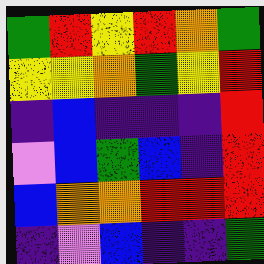[["green", "red", "yellow", "red", "orange", "green"], ["yellow", "yellow", "orange", "green", "yellow", "red"], ["indigo", "blue", "indigo", "indigo", "indigo", "red"], ["violet", "blue", "green", "blue", "indigo", "red"], ["blue", "orange", "orange", "red", "red", "red"], ["indigo", "violet", "blue", "indigo", "indigo", "green"]]